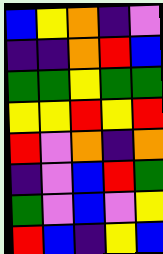[["blue", "yellow", "orange", "indigo", "violet"], ["indigo", "indigo", "orange", "red", "blue"], ["green", "green", "yellow", "green", "green"], ["yellow", "yellow", "red", "yellow", "red"], ["red", "violet", "orange", "indigo", "orange"], ["indigo", "violet", "blue", "red", "green"], ["green", "violet", "blue", "violet", "yellow"], ["red", "blue", "indigo", "yellow", "blue"]]